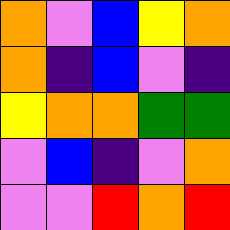[["orange", "violet", "blue", "yellow", "orange"], ["orange", "indigo", "blue", "violet", "indigo"], ["yellow", "orange", "orange", "green", "green"], ["violet", "blue", "indigo", "violet", "orange"], ["violet", "violet", "red", "orange", "red"]]